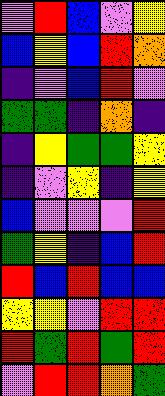[["violet", "red", "blue", "violet", "yellow"], ["blue", "yellow", "blue", "red", "orange"], ["indigo", "violet", "blue", "red", "violet"], ["green", "green", "indigo", "orange", "indigo"], ["indigo", "yellow", "green", "green", "yellow"], ["indigo", "violet", "yellow", "indigo", "yellow"], ["blue", "violet", "violet", "violet", "red"], ["green", "yellow", "indigo", "blue", "red"], ["red", "blue", "red", "blue", "blue"], ["yellow", "yellow", "violet", "red", "red"], ["red", "green", "red", "green", "red"], ["violet", "red", "red", "orange", "green"]]